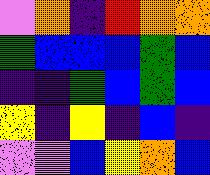[["violet", "orange", "indigo", "red", "orange", "orange"], ["green", "blue", "blue", "blue", "green", "blue"], ["indigo", "indigo", "green", "blue", "green", "blue"], ["yellow", "indigo", "yellow", "indigo", "blue", "indigo"], ["violet", "violet", "blue", "yellow", "orange", "blue"]]